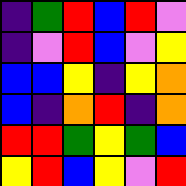[["indigo", "green", "red", "blue", "red", "violet"], ["indigo", "violet", "red", "blue", "violet", "yellow"], ["blue", "blue", "yellow", "indigo", "yellow", "orange"], ["blue", "indigo", "orange", "red", "indigo", "orange"], ["red", "red", "green", "yellow", "green", "blue"], ["yellow", "red", "blue", "yellow", "violet", "red"]]